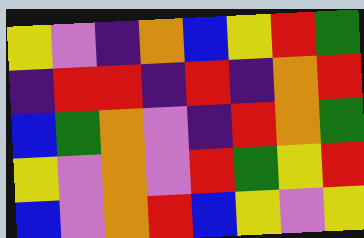[["yellow", "violet", "indigo", "orange", "blue", "yellow", "red", "green"], ["indigo", "red", "red", "indigo", "red", "indigo", "orange", "red"], ["blue", "green", "orange", "violet", "indigo", "red", "orange", "green"], ["yellow", "violet", "orange", "violet", "red", "green", "yellow", "red"], ["blue", "violet", "orange", "red", "blue", "yellow", "violet", "yellow"]]